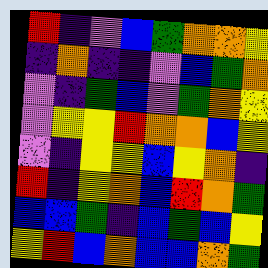[["red", "indigo", "violet", "blue", "green", "orange", "orange", "yellow"], ["indigo", "orange", "indigo", "indigo", "violet", "blue", "green", "orange"], ["violet", "indigo", "green", "blue", "violet", "green", "orange", "yellow"], ["violet", "yellow", "yellow", "red", "orange", "orange", "blue", "yellow"], ["violet", "indigo", "yellow", "yellow", "blue", "yellow", "orange", "indigo"], ["red", "indigo", "yellow", "orange", "blue", "red", "orange", "green"], ["blue", "blue", "green", "indigo", "blue", "green", "blue", "yellow"], ["yellow", "red", "blue", "orange", "blue", "blue", "orange", "green"]]